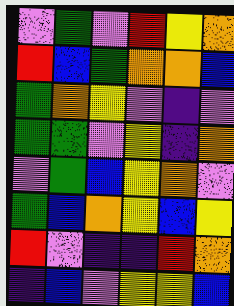[["violet", "green", "violet", "red", "yellow", "orange"], ["red", "blue", "green", "orange", "orange", "blue"], ["green", "orange", "yellow", "violet", "indigo", "violet"], ["green", "green", "violet", "yellow", "indigo", "orange"], ["violet", "green", "blue", "yellow", "orange", "violet"], ["green", "blue", "orange", "yellow", "blue", "yellow"], ["red", "violet", "indigo", "indigo", "red", "orange"], ["indigo", "blue", "violet", "yellow", "yellow", "blue"]]